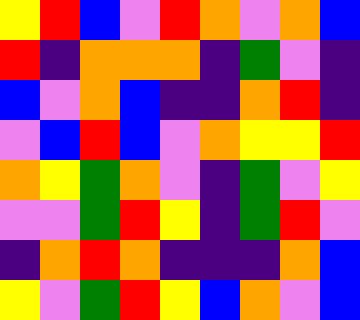[["yellow", "red", "blue", "violet", "red", "orange", "violet", "orange", "blue"], ["red", "indigo", "orange", "orange", "orange", "indigo", "green", "violet", "indigo"], ["blue", "violet", "orange", "blue", "indigo", "indigo", "orange", "red", "indigo"], ["violet", "blue", "red", "blue", "violet", "orange", "yellow", "yellow", "red"], ["orange", "yellow", "green", "orange", "violet", "indigo", "green", "violet", "yellow"], ["violet", "violet", "green", "red", "yellow", "indigo", "green", "red", "violet"], ["indigo", "orange", "red", "orange", "indigo", "indigo", "indigo", "orange", "blue"], ["yellow", "violet", "green", "red", "yellow", "blue", "orange", "violet", "blue"]]